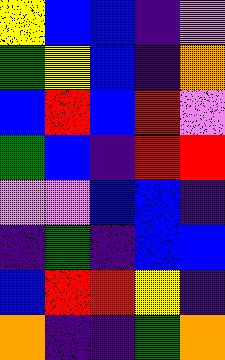[["yellow", "blue", "blue", "indigo", "violet"], ["green", "yellow", "blue", "indigo", "orange"], ["blue", "red", "blue", "red", "violet"], ["green", "blue", "indigo", "red", "red"], ["violet", "violet", "blue", "blue", "indigo"], ["indigo", "green", "indigo", "blue", "blue"], ["blue", "red", "red", "yellow", "indigo"], ["orange", "indigo", "indigo", "green", "orange"]]